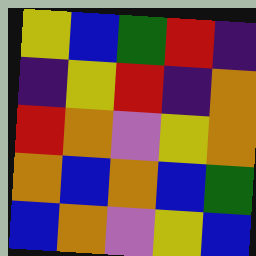[["yellow", "blue", "green", "red", "indigo"], ["indigo", "yellow", "red", "indigo", "orange"], ["red", "orange", "violet", "yellow", "orange"], ["orange", "blue", "orange", "blue", "green"], ["blue", "orange", "violet", "yellow", "blue"]]